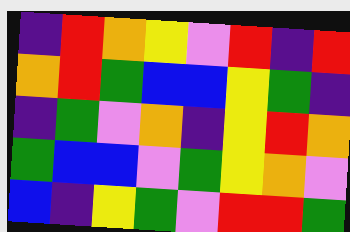[["indigo", "red", "orange", "yellow", "violet", "red", "indigo", "red"], ["orange", "red", "green", "blue", "blue", "yellow", "green", "indigo"], ["indigo", "green", "violet", "orange", "indigo", "yellow", "red", "orange"], ["green", "blue", "blue", "violet", "green", "yellow", "orange", "violet"], ["blue", "indigo", "yellow", "green", "violet", "red", "red", "green"]]